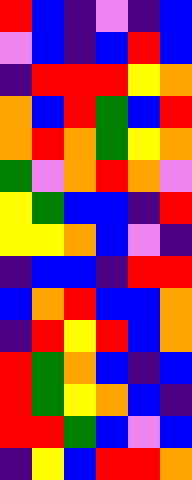[["red", "blue", "indigo", "violet", "indigo", "blue"], ["violet", "blue", "indigo", "blue", "red", "blue"], ["indigo", "red", "red", "red", "yellow", "orange"], ["orange", "blue", "red", "green", "blue", "red"], ["orange", "red", "orange", "green", "yellow", "orange"], ["green", "violet", "orange", "red", "orange", "violet"], ["yellow", "green", "blue", "blue", "indigo", "red"], ["yellow", "yellow", "orange", "blue", "violet", "indigo"], ["indigo", "blue", "blue", "indigo", "red", "red"], ["blue", "orange", "red", "blue", "blue", "orange"], ["indigo", "red", "yellow", "red", "blue", "orange"], ["red", "green", "orange", "blue", "indigo", "blue"], ["red", "green", "yellow", "orange", "blue", "indigo"], ["red", "red", "green", "blue", "violet", "blue"], ["indigo", "yellow", "blue", "red", "red", "orange"]]